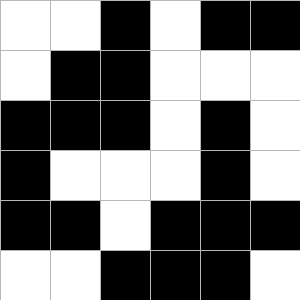[["white", "white", "black", "white", "black", "black"], ["white", "black", "black", "white", "white", "white"], ["black", "black", "black", "white", "black", "white"], ["black", "white", "white", "white", "black", "white"], ["black", "black", "white", "black", "black", "black"], ["white", "white", "black", "black", "black", "white"]]